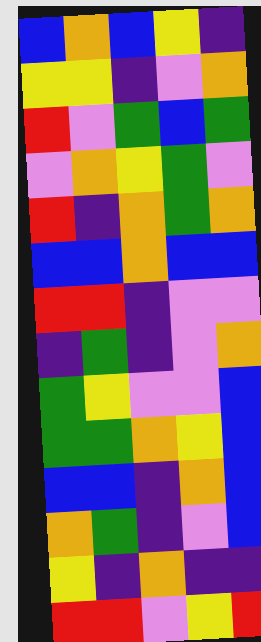[["blue", "orange", "blue", "yellow", "indigo"], ["yellow", "yellow", "indigo", "violet", "orange"], ["red", "violet", "green", "blue", "green"], ["violet", "orange", "yellow", "green", "violet"], ["red", "indigo", "orange", "green", "orange"], ["blue", "blue", "orange", "blue", "blue"], ["red", "red", "indigo", "violet", "violet"], ["indigo", "green", "indigo", "violet", "orange"], ["green", "yellow", "violet", "violet", "blue"], ["green", "green", "orange", "yellow", "blue"], ["blue", "blue", "indigo", "orange", "blue"], ["orange", "green", "indigo", "violet", "blue"], ["yellow", "indigo", "orange", "indigo", "indigo"], ["red", "red", "violet", "yellow", "red"]]